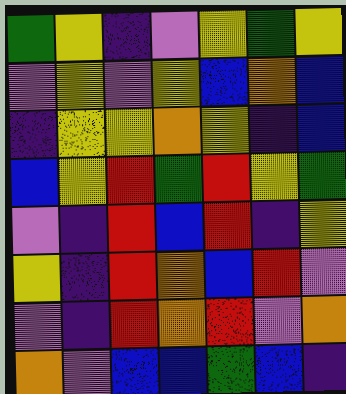[["green", "yellow", "indigo", "violet", "yellow", "green", "yellow"], ["violet", "yellow", "violet", "yellow", "blue", "orange", "blue"], ["indigo", "yellow", "yellow", "orange", "yellow", "indigo", "blue"], ["blue", "yellow", "red", "green", "red", "yellow", "green"], ["violet", "indigo", "red", "blue", "red", "indigo", "yellow"], ["yellow", "indigo", "red", "orange", "blue", "red", "violet"], ["violet", "indigo", "red", "orange", "red", "violet", "orange"], ["orange", "violet", "blue", "blue", "green", "blue", "indigo"]]